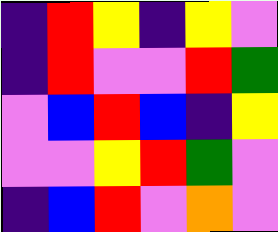[["indigo", "red", "yellow", "indigo", "yellow", "violet"], ["indigo", "red", "violet", "violet", "red", "green"], ["violet", "blue", "red", "blue", "indigo", "yellow"], ["violet", "violet", "yellow", "red", "green", "violet"], ["indigo", "blue", "red", "violet", "orange", "violet"]]